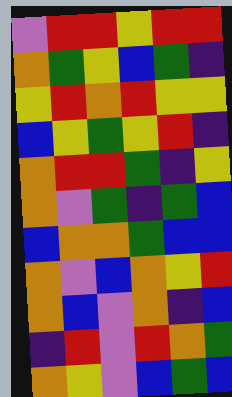[["violet", "red", "red", "yellow", "red", "red"], ["orange", "green", "yellow", "blue", "green", "indigo"], ["yellow", "red", "orange", "red", "yellow", "yellow"], ["blue", "yellow", "green", "yellow", "red", "indigo"], ["orange", "red", "red", "green", "indigo", "yellow"], ["orange", "violet", "green", "indigo", "green", "blue"], ["blue", "orange", "orange", "green", "blue", "blue"], ["orange", "violet", "blue", "orange", "yellow", "red"], ["orange", "blue", "violet", "orange", "indigo", "blue"], ["indigo", "red", "violet", "red", "orange", "green"], ["orange", "yellow", "violet", "blue", "green", "blue"]]